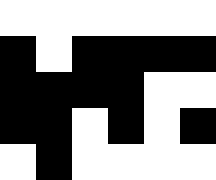[["white", "white", "white", "white", "white", "white"], ["black", "white", "black", "black", "black", "black"], ["black", "black", "black", "black", "white", "white"], ["black", "black", "white", "black", "white", "black"], ["white", "black", "white", "white", "white", "white"]]